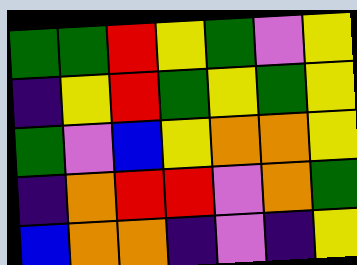[["green", "green", "red", "yellow", "green", "violet", "yellow"], ["indigo", "yellow", "red", "green", "yellow", "green", "yellow"], ["green", "violet", "blue", "yellow", "orange", "orange", "yellow"], ["indigo", "orange", "red", "red", "violet", "orange", "green"], ["blue", "orange", "orange", "indigo", "violet", "indigo", "yellow"]]